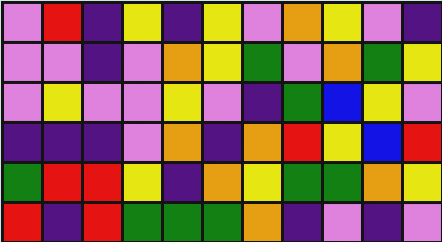[["violet", "red", "indigo", "yellow", "indigo", "yellow", "violet", "orange", "yellow", "violet", "indigo"], ["violet", "violet", "indigo", "violet", "orange", "yellow", "green", "violet", "orange", "green", "yellow"], ["violet", "yellow", "violet", "violet", "yellow", "violet", "indigo", "green", "blue", "yellow", "violet"], ["indigo", "indigo", "indigo", "violet", "orange", "indigo", "orange", "red", "yellow", "blue", "red"], ["green", "red", "red", "yellow", "indigo", "orange", "yellow", "green", "green", "orange", "yellow"], ["red", "indigo", "red", "green", "green", "green", "orange", "indigo", "violet", "indigo", "violet"]]